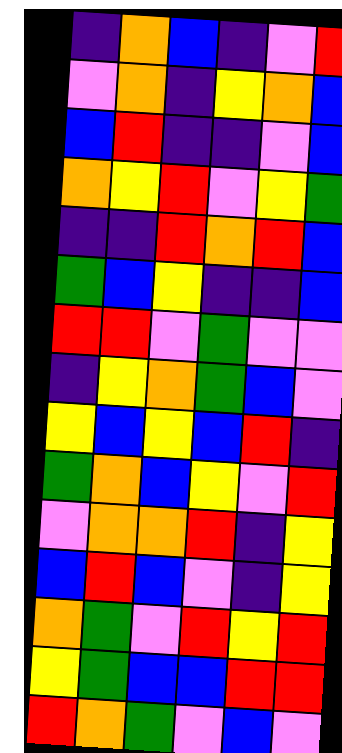[["indigo", "orange", "blue", "indigo", "violet", "red"], ["violet", "orange", "indigo", "yellow", "orange", "blue"], ["blue", "red", "indigo", "indigo", "violet", "blue"], ["orange", "yellow", "red", "violet", "yellow", "green"], ["indigo", "indigo", "red", "orange", "red", "blue"], ["green", "blue", "yellow", "indigo", "indigo", "blue"], ["red", "red", "violet", "green", "violet", "violet"], ["indigo", "yellow", "orange", "green", "blue", "violet"], ["yellow", "blue", "yellow", "blue", "red", "indigo"], ["green", "orange", "blue", "yellow", "violet", "red"], ["violet", "orange", "orange", "red", "indigo", "yellow"], ["blue", "red", "blue", "violet", "indigo", "yellow"], ["orange", "green", "violet", "red", "yellow", "red"], ["yellow", "green", "blue", "blue", "red", "red"], ["red", "orange", "green", "violet", "blue", "violet"]]